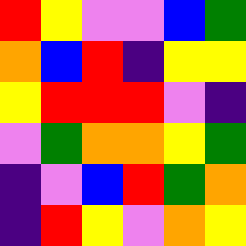[["red", "yellow", "violet", "violet", "blue", "green"], ["orange", "blue", "red", "indigo", "yellow", "yellow"], ["yellow", "red", "red", "red", "violet", "indigo"], ["violet", "green", "orange", "orange", "yellow", "green"], ["indigo", "violet", "blue", "red", "green", "orange"], ["indigo", "red", "yellow", "violet", "orange", "yellow"]]